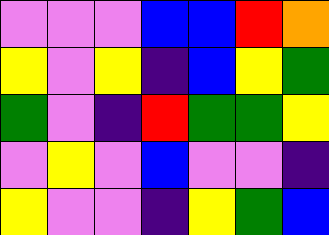[["violet", "violet", "violet", "blue", "blue", "red", "orange"], ["yellow", "violet", "yellow", "indigo", "blue", "yellow", "green"], ["green", "violet", "indigo", "red", "green", "green", "yellow"], ["violet", "yellow", "violet", "blue", "violet", "violet", "indigo"], ["yellow", "violet", "violet", "indigo", "yellow", "green", "blue"]]